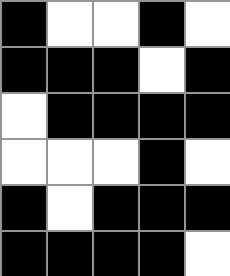[["black", "white", "white", "black", "white"], ["black", "black", "black", "white", "black"], ["white", "black", "black", "black", "black"], ["white", "white", "white", "black", "white"], ["black", "white", "black", "black", "black"], ["black", "black", "black", "black", "white"]]